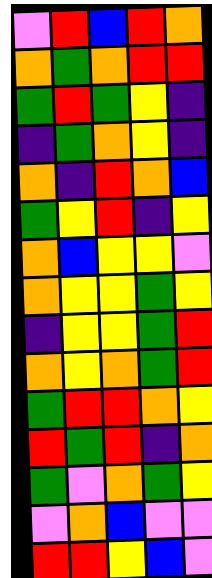[["violet", "red", "blue", "red", "orange"], ["orange", "green", "orange", "red", "red"], ["green", "red", "green", "yellow", "indigo"], ["indigo", "green", "orange", "yellow", "indigo"], ["orange", "indigo", "red", "orange", "blue"], ["green", "yellow", "red", "indigo", "yellow"], ["orange", "blue", "yellow", "yellow", "violet"], ["orange", "yellow", "yellow", "green", "yellow"], ["indigo", "yellow", "yellow", "green", "red"], ["orange", "yellow", "orange", "green", "red"], ["green", "red", "red", "orange", "yellow"], ["red", "green", "red", "indigo", "orange"], ["green", "violet", "orange", "green", "yellow"], ["violet", "orange", "blue", "violet", "violet"], ["red", "red", "yellow", "blue", "violet"]]